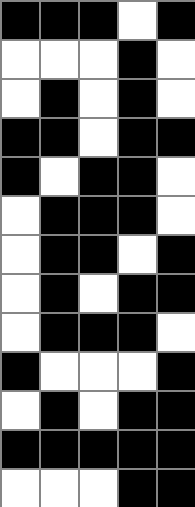[["black", "black", "black", "white", "black"], ["white", "white", "white", "black", "white"], ["white", "black", "white", "black", "white"], ["black", "black", "white", "black", "black"], ["black", "white", "black", "black", "white"], ["white", "black", "black", "black", "white"], ["white", "black", "black", "white", "black"], ["white", "black", "white", "black", "black"], ["white", "black", "black", "black", "white"], ["black", "white", "white", "white", "black"], ["white", "black", "white", "black", "black"], ["black", "black", "black", "black", "black"], ["white", "white", "white", "black", "black"]]